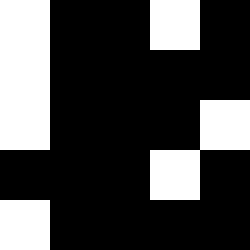[["white", "black", "black", "white", "black"], ["white", "black", "black", "black", "black"], ["white", "black", "black", "black", "white"], ["black", "black", "black", "white", "black"], ["white", "black", "black", "black", "black"]]